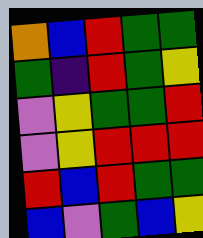[["orange", "blue", "red", "green", "green"], ["green", "indigo", "red", "green", "yellow"], ["violet", "yellow", "green", "green", "red"], ["violet", "yellow", "red", "red", "red"], ["red", "blue", "red", "green", "green"], ["blue", "violet", "green", "blue", "yellow"]]